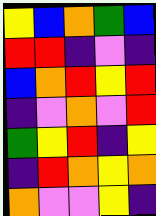[["yellow", "blue", "orange", "green", "blue"], ["red", "red", "indigo", "violet", "indigo"], ["blue", "orange", "red", "yellow", "red"], ["indigo", "violet", "orange", "violet", "red"], ["green", "yellow", "red", "indigo", "yellow"], ["indigo", "red", "orange", "yellow", "orange"], ["orange", "violet", "violet", "yellow", "indigo"]]